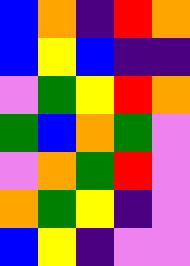[["blue", "orange", "indigo", "red", "orange"], ["blue", "yellow", "blue", "indigo", "indigo"], ["violet", "green", "yellow", "red", "orange"], ["green", "blue", "orange", "green", "violet"], ["violet", "orange", "green", "red", "violet"], ["orange", "green", "yellow", "indigo", "violet"], ["blue", "yellow", "indigo", "violet", "violet"]]